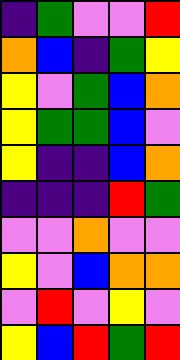[["indigo", "green", "violet", "violet", "red"], ["orange", "blue", "indigo", "green", "yellow"], ["yellow", "violet", "green", "blue", "orange"], ["yellow", "green", "green", "blue", "violet"], ["yellow", "indigo", "indigo", "blue", "orange"], ["indigo", "indigo", "indigo", "red", "green"], ["violet", "violet", "orange", "violet", "violet"], ["yellow", "violet", "blue", "orange", "orange"], ["violet", "red", "violet", "yellow", "violet"], ["yellow", "blue", "red", "green", "red"]]